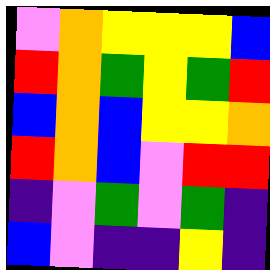[["violet", "orange", "yellow", "yellow", "yellow", "blue"], ["red", "orange", "green", "yellow", "green", "red"], ["blue", "orange", "blue", "yellow", "yellow", "orange"], ["red", "orange", "blue", "violet", "red", "red"], ["indigo", "violet", "green", "violet", "green", "indigo"], ["blue", "violet", "indigo", "indigo", "yellow", "indigo"]]